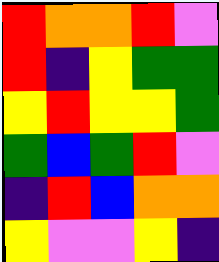[["red", "orange", "orange", "red", "violet"], ["red", "indigo", "yellow", "green", "green"], ["yellow", "red", "yellow", "yellow", "green"], ["green", "blue", "green", "red", "violet"], ["indigo", "red", "blue", "orange", "orange"], ["yellow", "violet", "violet", "yellow", "indigo"]]